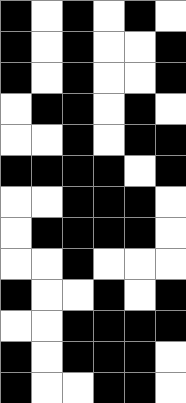[["black", "white", "black", "white", "black", "white"], ["black", "white", "black", "white", "white", "black"], ["black", "white", "black", "white", "white", "black"], ["white", "black", "black", "white", "black", "white"], ["white", "white", "black", "white", "black", "black"], ["black", "black", "black", "black", "white", "black"], ["white", "white", "black", "black", "black", "white"], ["white", "black", "black", "black", "black", "white"], ["white", "white", "black", "white", "white", "white"], ["black", "white", "white", "black", "white", "black"], ["white", "white", "black", "black", "black", "black"], ["black", "white", "black", "black", "black", "white"], ["black", "white", "white", "black", "black", "white"]]